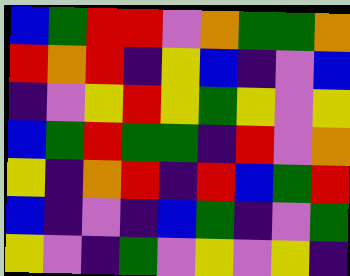[["blue", "green", "red", "red", "violet", "orange", "green", "green", "orange"], ["red", "orange", "red", "indigo", "yellow", "blue", "indigo", "violet", "blue"], ["indigo", "violet", "yellow", "red", "yellow", "green", "yellow", "violet", "yellow"], ["blue", "green", "red", "green", "green", "indigo", "red", "violet", "orange"], ["yellow", "indigo", "orange", "red", "indigo", "red", "blue", "green", "red"], ["blue", "indigo", "violet", "indigo", "blue", "green", "indigo", "violet", "green"], ["yellow", "violet", "indigo", "green", "violet", "yellow", "violet", "yellow", "indigo"]]